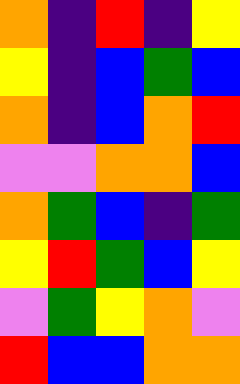[["orange", "indigo", "red", "indigo", "yellow"], ["yellow", "indigo", "blue", "green", "blue"], ["orange", "indigo", "blue", "orange", "red"], ["violet", "violet", "orange", "orange", "blue"], ["orange", "green", "blue", "indigo", "green"], ["yellow", "red", "green", "blue", "yellow"], ["violet", "green", "yellow", "orange", "violet"], ["red", "blue", "blue", "orange", "orange"]]